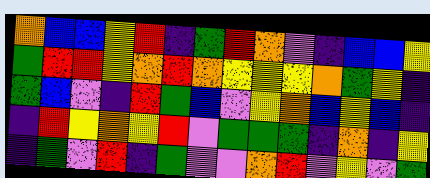[["orange", "blue", "blue", "yellow", "red", "indigo", "green", "red", "orange", "violet", "indigo", "blue", "blue", "yellow"], ["green", "red", "red", "yellow", "orange", "red", "orange", "yellow", "yellow", "yellow", "orange", "green", "yellow", "indigo"], ["green", "blue", "violet", "indigo", "red", "green", "blue", "violet", "yellow", "orange", "blue", "yellow", "blue", "indigo"], ["indigo", "red", "yellow", "orange", "yellow", "red", "violet", "green", "green", "green", "indigo", "orange", "indigo", "yellow"], ["indigo", "green", "violet", "red", "indigo", "green", "violet", "violet", "orange", "red", "violet", "yellow", "violet", "green"]]